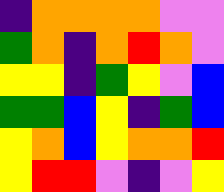[["indigo", "orange", "orange", "orange", "orange", "violet", "violet"], ["green", "orange", "indigo", "orange", "red", "orange", "violet"], ["yellow", "yellow", "indigo", "green", "yellow", "violet", "blue"], ["green", "green", "blue", "yellow", "indigo", "green", "blue"], ["yellow", "orange", "blue", "yellow", "orange", "orange", "red"], ["yellow", "red", "red", "violet", "indigo", "violet", "yellow"]]